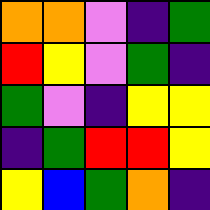[["orange", "orange", "violet", "indigo", "green"], ["red", "yellow", "violet", "green", "indigo"], ["green", "violet", "indigo", "yellow", "yellow"], ["indigo", "green", "red", "red", "yellow"], ["yellow", "blue", "green", "orange", "indigo"]]